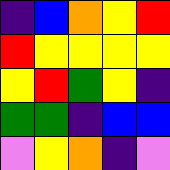[["indigo", "blue", "orange", "yellow", "red"], ["red", "yellow", "yellow", "yellow", "yellow"], ["yellow", "red", "green", "yellow", "indigo"], ["green", "green", "indigo", "blue", "blue"], ["violet", "yellow", "orange", "indigo", "violet"]]